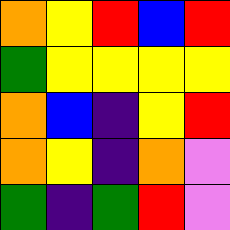[["orange", "yellow", "red", "blue", "red"], ["green", "yellow", "yellow", "yellow", "yellow"], ["orange", "blue", "indigo", "yellow", "red"], ["orange", "yellow", "indigo", "orange", "violet"], ["green", "indigo", "green", "red", "violet"]]